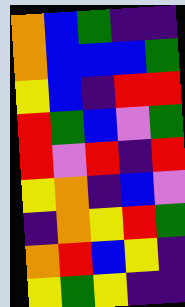[["orange", "blue", "green", "indigo", "indigo"], ["orange", "blue", "blue", "blue", "green"], ["yellow", "blue", "indigo", "red", "red"], ["red", "green", "blue", "violet", "green"], ["red", "violet", "red", "indigo", "red"], ["yellow", "orange", "indigo", "blue", "violet"], ["indigo", "orange", "yellow", "red", "green"], ["orange", "red", "blue", "yellow", "indigo"], ["yellow", "green", "yellow", "indigo", "indigo"]]